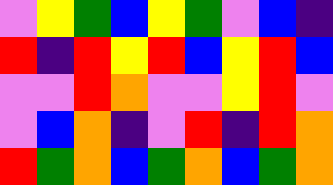[["violet", "yellow", "green", "blue", "yellow", "green", "violet", "blue", "indigo"], ["red", "indigo", "red", "yellow", "red", "blue", "yellow", "red", "blue"], ["violet", "violet", "red", "orange", "violet", "violet", "yellow", "red", "violet"], ["violet", "blue", "orange", "indigo", "violet", "red", "indigo", "red", "orange"], ["red", "green", "orange", "blue", "green", "orange", "blue", "green", "orange"]]